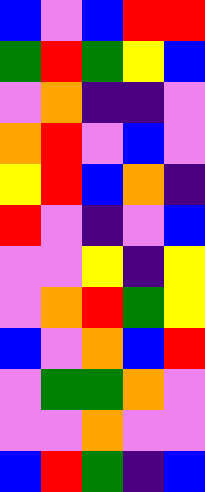[["blue", "violet", "blue", "red", "red"], ["green", "red", "green", "yellow", "blue"], ["violet", "orange", "indigo", "indigo", "violet"], ["orange", "red", "violet", "blue", "violet"], ["yellow", "red", "blue", "orange", "indigo"], ["red", "violet", "indigo", "violet", "blue"], ["violet", "violet", "yellow", "indigo", "yellow"], ["violet", "orange", "red", "green", "yellow"], ["blue", "violet", "orange", "blue", "red"], ["violet", "green", "green", "orange", "violet"], ["violet", "violet", "orange", "violet", "violet"], ["blue", "red", "green", "indigo", "blue"]]